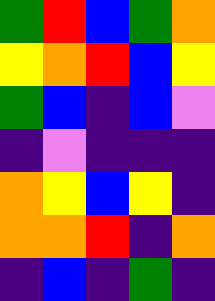[["green", "red", "blue", "green", "orange"], ["yellow", "orange", "red", "blue", "yellow"], ["green", "blue", "indigo", "blue", "violet"], ["indigo", "violet", "indigo", "indigo", "indigo"], ["orange", "yellow", "blue", "yellow", "indigo"], ["orange", "orange", "red", "indigo", "orange"], ["indigo", "blue", "indigo", "green", "indigo"]]